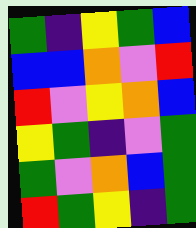[["green", "indigo", "yellow", "green", "blue"], ["blue", "blue", "orange", "violet", "red"], ["red", "violet", "yellow", "orange", "blue"], ["yellow", "green", "indigo", "violet", "green"], ["green", "violet", "orange", "blue", "green"], ["red", "green", "yellow", "indigo", "green"]]